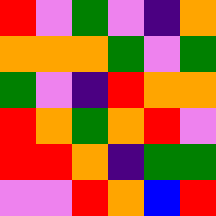[["red", "violet", "green", "violet", "indigo", "orange"], ["orange", "orange", "orange", "green", "violet", "green"], ["green", "violet", "indigo", "red", "orange", "orange"], ["red", "orange", "green", "orange", "red", "violet"], ["red", "red", "orange", "indigo", "green", "green"], ["violet", "violet", "red", "orange", "blue", "red"]]